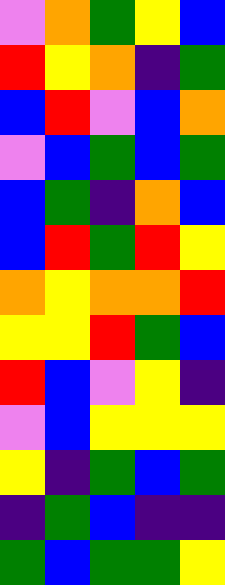[["violet", "orange", "green", "yellow", "blue"], ["red", "yellow", "orange", "indigo", "green"], ["blue", "red", "violet", "blue", "orange"], ["violet", "blue", "green", "blue", "green"], ["blue", "green", "indigo", "orange", "blue"], ["blue", "red", "green", "red", "yellow"], ["orange", "yellow", "orange", "orange", "red"], ["yellow", "yellow", "red", "green", "blue"], ["red", "blue", "violet", "yellow", "indigo"], ["violet", "blue", "yellow", "yellow", "yellow"], ["yellow", "indigo", "green", "blue", "green"], ["indigo", "green", "blue", "indigo", "indigo"], ["green", "blue", "green", "green", "yellow"]]